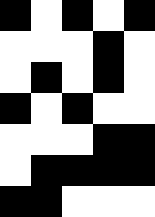[["black", "white", "black", "white", "black"], ["white", "white", "white", "black", "white"], ["white", "black", "white", "black", "white"], ["black", "white", "black", "white", "white"], ["white", "white", "white", "black", "black"], ["white", "black", "black", "black", "black"], ["black", "black", "white", "white", "white"]]